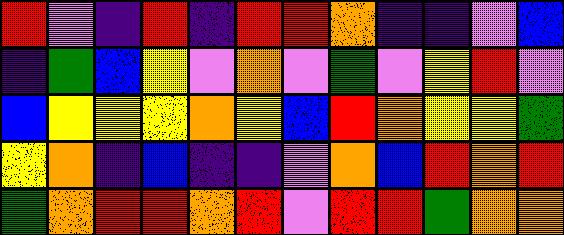[["red", "violet", "indigo", "red", "indigo", "red", "red", "orange", "indigo", "indigo", "violet", "blue"], ["indigo", "green", "blue", "yellow", "violet", "orange", "violet", "green", "violet", "yellow", "red", "violet"], ["blue", "yellow", "yellow", "yellow", "orange", "yellow", "blue", "red", "orange", "yellow", "yellow", "green"], ["yellow", "orange", "indigo", "blue", "indigo", "indigo", "violet", "orange", "blue", "red", "orange", "red"], ["green", "orange", "red", "red", "orange", "red", "violet", "red", "red", "green", "orange", "orange"]]